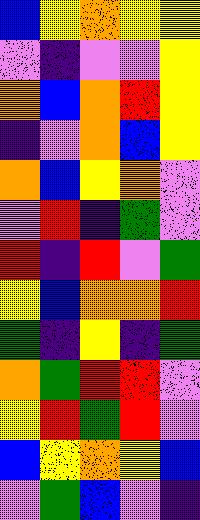[["blue", "yellow", "orange", "yellow", "yellow"], ["violet", "indigo", "violet", "violet", "yellow"], ["orange", "blue", "orange", "red", "yellow"], ["indigo", "violet", "orange", "blue", "yellow"], ["orange", "blue", "yellow", "orange", "violet"], ["violet", "red", "indigo", "green", "violet"], ["red", "indigo", "red", "violet", "green"], ["yellow", "blue", "orange", "orange", "red"], ["green", "indigo", "yellow", "indigo", "green"], ["orange", "green", "red", "red", "violet"], ["yellow", "red", "green", "red", "violet"], ["blue", "yellow", "orange", "yellow", "blue"], ["violet", "green", "blue", "violet", "indigo"]]